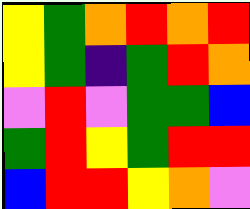[["yellow", "green", "orange", "red", "orange", "red"], ["yellow", "green", "indigo", "green", "red", "orange"], ["violet", "red", "violet", "green", "green", "blue"], ["green", "red", "yellow", "green", "red", "red"], ["blue", "red", "red", "yellow", "orange", "violet"]]